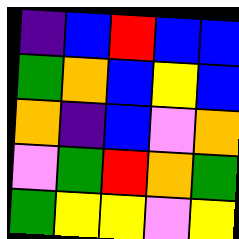[["indigo", "blue", "red", "blue", "blue"], ["green", "orange", "blue", "yellow", "blue"], ["orange", "indigo", "blue", "violet", "orange"], ["violet", "green", "red", "orange", "green"], ["green", "yellow", "yellow", "violet", "yellow"]]